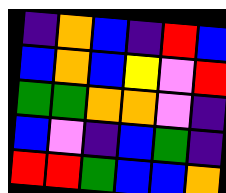[["indigo", "orange", "blue", "indigo", "red", "blue"], ["blue", "orange", "blue", "yellow", "violet", "red"], ["green", "green", "orange", "orange", "violet", "indigo"], ["blue", "violet", "indigo", "blue", "green", "indigo"], ["red", "red", "green", "blue", "blue", "orange"]]